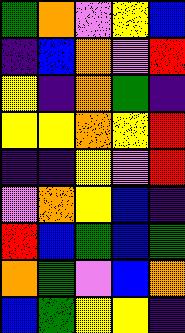[["green", "orange", "violet", "yellow", "blue"], ["indigo", "blue", "orange", "violet", "red"], ["yellow", "indigo", "orange", "green", "indigo"], ["yellow", "yellow", "orange", "yellow", "red"], ["indigo", "indigo", "yellow", "violet", "red"], ["violet", "orange", "yellow", "blue", "indigo"], ["red", "blue", "green", "blue", "green"], ["orange", "green", "violet", "blue", "orange"], ["blue", "green", "yellow", "yellow", "indigo"]]